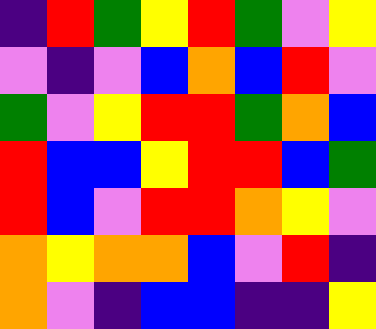[["indigo", "red", "green", "yellow", "red", "green", "violet", "yellow"], ["violet", "indigo", "violet", "blue", "orange", "blue", "red", "violet"], ["green", "violet", "yellow", "red", "red", "green", "orange", "blue"], ["red", "blue", "blue", "yellow", "red", "red", "blue", "green"], ["red", "blue", "violet", "red", "red", "orange", "yellow", "violet"], ["orange", "yellow", "orange", "orange", "blue", "violet", "red", "indigo"], ["orange", "violet", "indigo", "blue", "blue", "indigo", "indigo", "yellow"]]